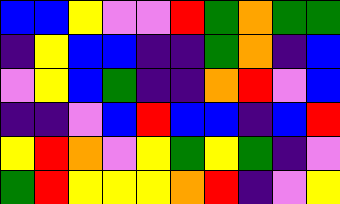[["blue", "blue", "yellow", "violet", "violet", "red", "green", "orange", "green", "green"], ["indigo", "yellow", "blue", "blue", "indigo", "indigo", "green", "orange", "indigo", "blue"], ["violet", "yellow", "blue", "green", "indigo", "indigo", "orange", "red", "violet", "blue"], ["indigo", "indigo", "violet", "blue", "red", "blue", "blue", "indigo", "blue", "red"], ["yellow", "red", "orange", "violet", "yellow", "green", "yellow", "green", "indigo", "violet"], ["green", "red", "yellow", "yellow", "yellow", "orange", "red", "indigo", "violet", "yellow"]]